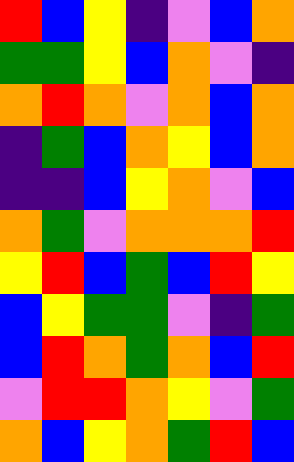[["red", "blue", "yellow", "indigo", "violet", "blue", "orange"], ["green", "green", "yellow", "blue", "orange", "violet", "indigo"], ["orange", "red", "orange", "violet", "orange", "blue", "orange"], ["indigo", "green", "blue", "orange", "yellow", "blue", "orange"], ["indigo", "indigo", "blue", "yellow", "orange", "violet", "blue"], ["orange", "green", "violet", "orange", "orange", "orange", "red"], ["yellow", "red", "blue", "green", "blue", "red", "yellow"], ["blue", "yellow", "green", "green", "violet", "indigo", "green"], ["blue", "red", "orange", "green", "orange", "blue", "red"], ["violet", "red", "red", "orange", "yellow", "violet", "green"], ["orange", "blue", "yellow", "orange", "green", "red", "blue"]]